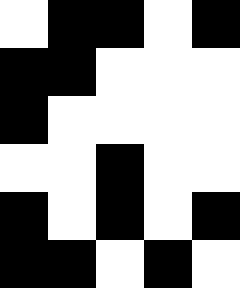[["white", "black", "black", "white", "black"], ["black", "black", "white", "white", "white"], ["black", "white", "white", "white", "white"], ["white", "white", "black", "white", "white"], ["black", "white", "black", "white", "black"], ["black", "black", "white", "black", "white"]]